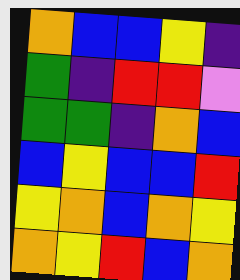[["orange", "blue", "blue", "yellow", "indigo"], ["green", "indigo", "red", "red", "violet"], ["green", "green", "indigo", "orange", "blue"], ["blue", "yellow", "blue", "blue", "red"], ["yellow", "orange", "blue", "orange", "yellow"], ["orange", "yellow", "red", "blue", "orange"]]